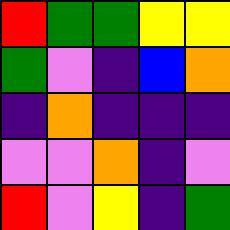[["red", "green", "green", "yellow", "yellow"], ["green", "violet", "indigo", "blue", "orange"], ["indigo", "orange", "indigo", "indigo", "indigo"], ["violet", "violet", "orange", "indigo", "violet"], ["red", "violet", "yellow", "indigo", "green"]]